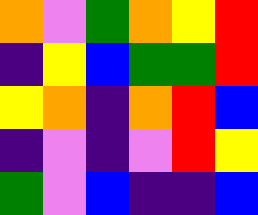[["orange", "violet", "green", "orange", "yellow", "red"], ["indigo", "yellow", "blue", "green", "green", "red"], ["yellow", "orange", "indigo", "orange", "red", "blue"], ["indigo", "violet", "indigo", "violet", "red", "yellow"], ["green", "violet", "blue", "indigo", "indigo", "blue"]]